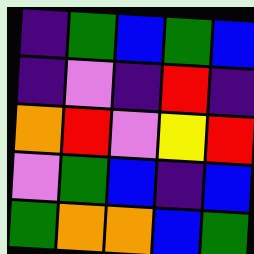[["indigo", "green", "blue", "green", "blue"], ["indigo", "violet", "indigo", "red", "indigo"], ["orange", "red", "violet", "yellow", "red"], ["violet", "green", "blue", "indigo", "blue"], ["green", "orange", "orange", "blue", "green"]]